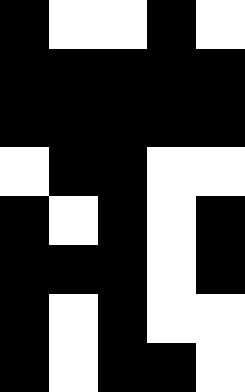[["black", "white", "white", "black", "white"], ["black", "black", "black", "black", "black"], ["black", "black", "black", "black", "black"], ["white", "black", "black", "white", "white"], ["black", "white", "black", "white", "black"], ["black", "black", "black", "white", "black"], ["black", "white", "black", "white", "white"], ["black", "white", "black", "black", "white"]]